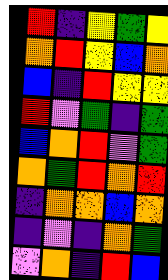[["red", "indigo", "yellow", "green", "yellow"], ["orange", "red", "yellow", "blue", "orange"], ["blue", "indigo", "red", "yellow", "yellow"], ["red", "violet", "green", "indigo", "green"], ["blue", "orange", "red", "violet", "green"], ["orange", "green", "red", "orange", "red"], ["indigo", "orange", "orange", "blue", "orange"], ["indigo", "violet", "indigo", "orange", "green"], ["violet", "orange", "indigo", "red", "blue"]]